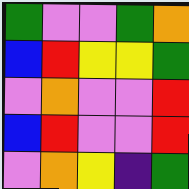[["green", "violet", "violet", "green", "orange"], ["blue", "red", "yellow", "yellow", "green"], ["violet", "orange", "violet", "violet", "red"], ["blue", "red", "violet", "violet", "red"], ["violet", "orange", "yellow", "indigo", "green"]]